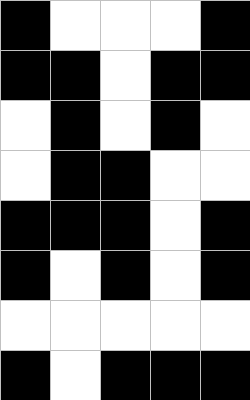[["black", "white", "white", "white", "black"], ["black", "black", "white", "black", "black"], ["white", "black", "white", "black", "white"], ["white", "black", "black", "white", "white"], ["black", "black", "black", "white", "black"], ["black", "white", "black", "white", "black"], ["white", "white", "white", "white", "white"], ["black", "white", "black", "black", "black"]]